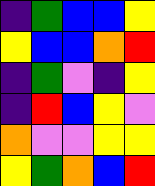[["indigo", "green", "blue", "blue", "yellow"], ["yellow", "blue", "blue", "orange", "red"], ["indigo", "green", "violet", "indigo", "yellow"], ["indigo", "red", "blue", "yellow", "violet"], ["orange", "violet", "violet", "yellow", "yellow"], ["yellow", "green", "orange", "blue", "red"]]